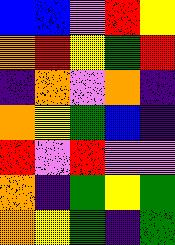[["blue", "blue", "violet", "red", "yellow"], ["orange", "red", "yellow", "green", "red"], ["indigo", "orange", "violet", "orange", "indigo"], ["orange", "yellow", "green", "blue", "indigo"], ["red", "violet", "red", "violet", "violet"], ["orange", "indigo", "green", "yellow", "green"], ["orange", "yellow", "green", "indigo", "green"]]